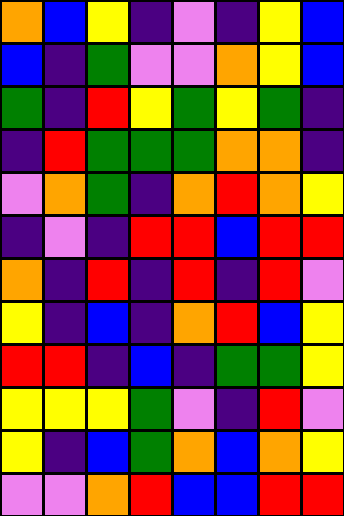[["orange", "blue", "yellow", "indigo", "violet", "indigo", "yellow", "blue"], ["blue", "indigo", "green", "violet", "violet", "orange", "yellow", "blue"], ["green", "indigo", "red", "yellow", "green", "yellow", "green", "indigo"], ["indigo", "red", "green", "green", "green", "orange", "orange", "indigo"], ["violet", "orange", "green", "indigo", "orange", "red", "orange", "yellow"], ["indigo", "violet", "indigo", "red", "red", "blue", "red", "red"], ["orange", "indigo", "red", "indigo", "red", "indigo", "red", "violet"], ["yellow", "indigo", "blue", "indigo", "orange", "red", "blue", "yellow"], ["red", "red", "indigo", "blue", "indigo", "green", "green", "yellow"], ["yellow", "yellow", "yellow", "green", "violet", "indigo", "red", "violet"], ["yellow", "indigo", "blue", "green", "orange", "blue", "orange", "yellow"], ["violet", "violet", "orange", "red", "blue", "blue", "red", "red"]]